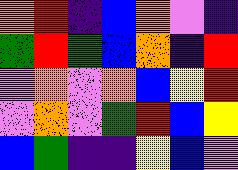[["orange", "red", "indigo", "blue", "orange", "violet", "indigo"], ["green", "red", "green", "blue", "orange", "indigo", "red"], ["violet", "orange", "violet", "orange", "blue", "yellow", "red"], ["violet", "orange", "violet", "green", "red", "blue", "yellow"], ["blue", "green", "indigo", "indigo", "yellow", "blue", "violet"]]